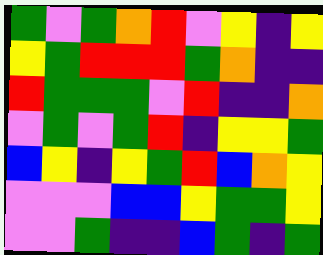[["green", "violet", "green", "orange", "red", "violet", "yellow", "indigo", "yellow"], ["yellow", "green", "red", "red", "red", "green", "orange", "indigo", "indigo"], ["red", "green", "green", "green", "violet", "red", "indigo", "indigo", "orange"], ["violet", "green", "violet", "green", "red", "indigo", "yellow", "yellow", "green"], ["blue", "yellow", "indigo", "yellow", "green", "red", "blue", "orange", "yellow"], ["violet", "violet", "violet", "blue", "blue", "yellow", "green", "green", "yellow"], ["violet", "violet", "green", "indigo", "indigo", "blue", "green", "indigo", "green"]]